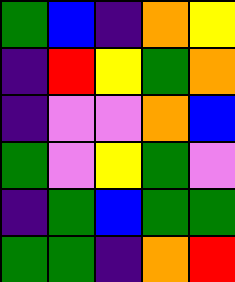[["green", "blue", "indigo", "orange", "yellow"], ["indigo", "red", "yellow", "green", "orange"], ["indigo", "violet", "violet", "orange", "blue"], ["green", "violet", "yellow", "green", "violet"], ["indigo", "green", "blue", "green", "green"], ["green", "green", "indigo", "orange", "red"]]